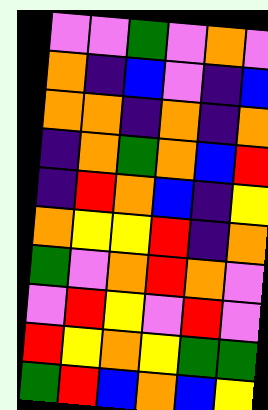[["violet", "violet", "green", "violet", "orange", "violet"], ["orange", "indigo", "blue", "violet", "indigo", "blue"], ["orange", "orange", "indigo", "orange", "indigo", "orange"], ["indigo", "orange", "green", "orange", "blue", "red"], ["indigo", "red", "orange", "blue", "indigo", "yellow"], ["orange", "yellow", "yellow", "red", "indigo", "orange"], ["green", "violet", "orange", "red", "orange", "violet"], ["violet", "red", "yellow", "violet", "red", "violet"], ["red", "yellow", "orange", "yellow", "green", "green"], ["green", "red", "blue", "orange", "blue", "yellow"]]